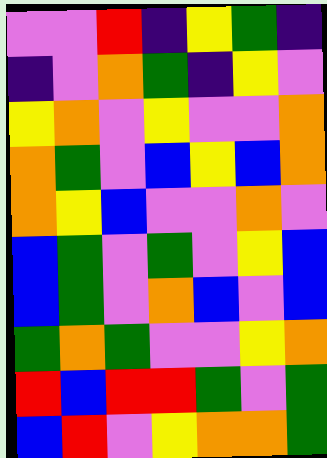[["violet", "violet", "red", "indigo", "yellow", "green", "indigo"], ["indigo", "violet", "orange", "green", "indigo", "yellow", "violet"], ["yellow", "orange", "violet", "yellow", "violet", "violet", "orange"], ["orange", "green", "violet", "blue", "yellow", "blue", "orange"], ["orange", "yellow", "blue", "violet", "violet", "orange", "violet"], ["blue", "green", "violet", "green", "violet", "yellow", "blue"], ["blue", "green", "violet", "orange", "blue", "violet", "blue"], ["green", "orange", "green", "violet", "violet", "yellow", "orange"], ["red", "blue", "red", "red", "green", "violet", "green"], ["blue", "red", "violet", "yellow", "orange", "orange", "green"]]